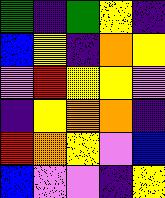[["green", "indigo", "green", "yellow", "indigo"], ["blue", "yellow", "indigo", "orange", "yellow"], ["violet", "red", "yellow", "yellow", "violet"], ["indigo", "yellow", "orange", "orange", "indigo"], ["red", "orange", "yellow", "violet", "blue"], ["blue", "violet", "violet", "indigo", "yellow"]]